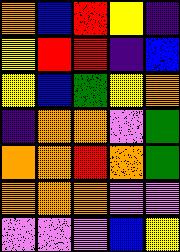[["orange", "blue", "red", "yellow", "indigo"], ["yellow", "red", "red", "indigo", "blue"], ["yellow", "blue", "green", "yellow", "orange"], ["indigo", "orange", "orange", "violet", "green"], ["orange", "orange", "red", "orange", "green"], ["orange", "orange", "orange", "violet", "violet"], ["violet", "violet", "violet", "blue", "yellow"]]